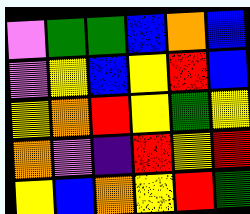[["violet", "green", "green", "blue", "orange", "blue"], ["violet", "yellow", "blue", "yellow", "red", "blue"], ["yellow", "orange", "red", "yellow", "green", "yellow"], ["orange", "violet", "indigo", "red", "yellow", "red"], ["yellow", "blue", "orange", "yellow", "red", "green"]]